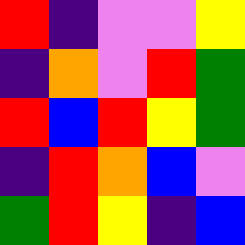[["red", "indigo", "violet", "violet", "yellow"], ["indigo", "orange", "violet", "red", "green"], ["red", "blue", "red", "yellow", "green"], ["indigo", "red", "orange", "blue", "violet"], ["green", "red", "yellow", "indigo", "blue"]]